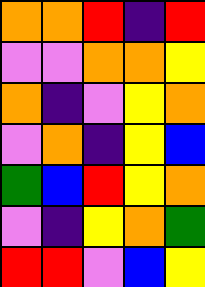[["orange", "orange", "red", "indigo", "red"], ["violet", "violet", "orange", "orange", "yellow"], ["orange", "indigo", "violet", "yellow", "orange"], ["violet", "orange", "indigo", "yellow", "blue"], ["green", "blue", "red", "yellow", "orange"], ["violet", "indigo", "yellow", "orange", "green"], ["red", "red", "violet", "blue", "yellow"]]